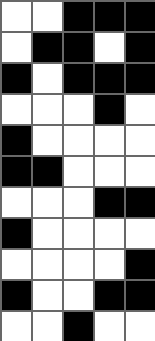[["white", "white", "black", "black", "black"], ["white", "black", "black", "white", "black"], ["black", "white", "black", "black", "black"], ["white", "white", "white", "black", "white"], ["black", "white", "white", "white", "white"], ["black", "black", "white", "white", "white"], ["white", "white", "white", "black", "black"], ["black", "white", "white", "white", "white"], ["white", "white", "white", "white", "black"], ["black", "white", "white", "black", "black"], ["white", "white", "black", "white", "white"]]